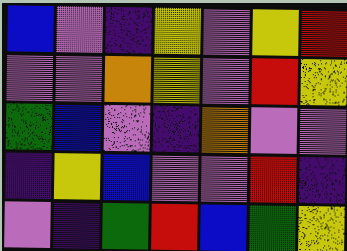[["blue", "violet", "indigo", "yellow", "violet", "yellow", "red"], ["violet", "violet", "orange", "yellow", "violet", "red", "yellow"], ["green", "blue", "violet", "indigo", "orange", "violet", "violet"], ["indigo", "yellow", "blue", "violet", "violet", "red", "indigo"], ["violet", "indigo", "green", "red", "blue", "green", "yellow"]]